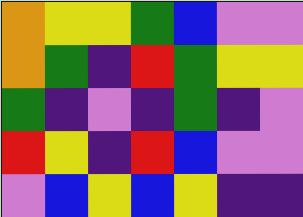[["orange", "yellow", "yellow", "green", "blue", "violet", "violet"], ["orange", "green", "indigo", "red", "green", "yellow", "yellow"], ["green", "indigo", "violet", "indigo", "green", "indigo", "violet"], ["red", "yellow", "indigo", "red", "blue", "violet", "violet"], ["violet", "blue", "yellow", "blue", "yellow", "indigo", "indigo"]]